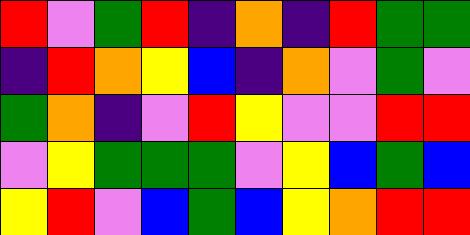[["red", "violet", "green", "red", "indigo", "orange", "indigo", "red", "green", "green"], ["indigo", "red", "orange", "yellow", "blue", "indigo", "orange", "violet", "green", "violet"], ["green", "orange", "indigo", "violet", "red", "yellow", "violet", "violet", "red", "red"], ["violet", "yellow", "green", "green", "green", "violet", "yellow", "blue", "green", "blue"], ["yellow", "red", "violet", "blue", "green", "blue", "yellow", "orange", "red", "red"]]